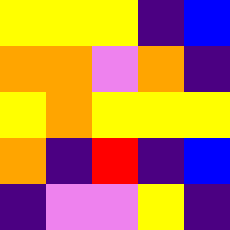[["yellow", "yellow", "yellow", "indigo", "blue"], ["orange", "orange", "violet", "orange", "indigo"], ["yellow", "orange", "yellow", "yellow", "yellow"], ["orange", "indigo", "red", "indigo", "blue"], ["indigo", "violet", "violet", "yellow", "indigo"]]